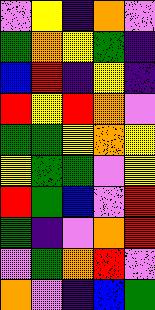[["violet", "yellow", "indigo", "orange", "violet"], ["green", "orange", "yellow", "green", "indigo"], ["blue", "red", "indigo", "yellow", "indigo"], ["red", "yellow", "red", "orange", "violet"], ["green", "green", "yellow", "orange", "yellow"], ["yellow", "green", "green", "violet", "yellow"], ["red", "green", "blue", "violet", "red"], ["green", "indigo", "violet", "orange", "red"], ["violet", "green", "orange", "red", "violet"], ["orange", "violet", "indigo", "blue", "green"]]